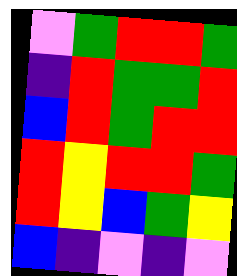[["violet", "green", "red", "red", "green"], ["indigo", "red", "green", "green", "red"], ["blue", "red", "green", "red", "red"], ["red", "yellow", "red", "red", "green"], ["red", "yellow", "blue", "green", "yellow"], ["blue", "indigo", "violet", "indigo", "violet"]]